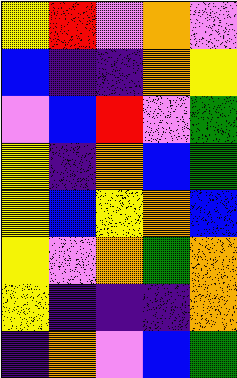[["yellow", "red", "violet", "orange", "violet"], ["blue", "indigo", "indigo", "orange", "yellow"], ["violet", "blue", "red", "violet", "green"], ["yellow", "indigo", "orange", "blue", "green"], ["yellow", "blue", "yellow", "orange", "blue"], ["yellow", "violet", "orange", "green", "orange"], ["yellow", "indigo", "indigo", "indigo", "orange"], ["indigo", "orange", "violet", "blue", "green"]]